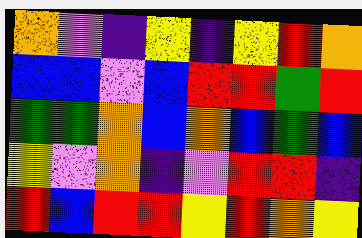[["orange", "violet", "indigo", "yellow", "indigo", "yellow", "red", "orange"], ["blue", "blue", "violet", "blue", "red", "red", "green", "red"], ["green", "green", "orange", "blue", "orange", "blue", "green", "blue"], ["yellow", "violet", "orange", "indigo", "violet", "red", "red", "indigo"], ["red", "blue", "red", "red", "yellow", "red", "orange", "yellow"]]